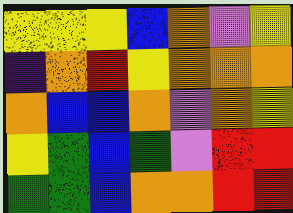[["yellow", "yellow", "yellow", "blue", "orange", "violet", "yellow"], ["indigo", "orange", "red", "yellow", "orange", "orange", "orange"], ["orange", "blue", "blue", "orange", "violet", "orange", "yellow"], ["yellow", "green", "blue", "green", "violet", "red", "red"], ["green", "green", "blue", "orange", "orange", "red", "red"]]